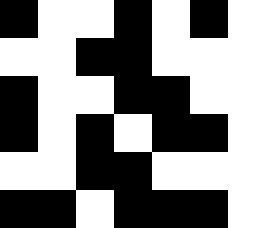[["black", "white", "white", "black", "white", "black", "white"], ["white", "white", "black", "black", "white", "white", "white"], ["black", "white", "white", "black", "black", "white", "white"], ["black", "white", "black", "white", "black", "black", "white"], ["white", "white", "black", "black", "white", "white", "white"], ["black", "black", "white", "black", "black", "black", "white"]]